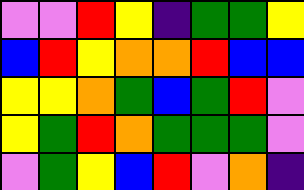[["violet", "violet", "red", "yellow", "indigo", "green", "green", "yellow"], ["blue", "red", "yellow", "orange", "orange", "red", "blue", "blue"], ["yellow", "yellow", "orange", "green", "blue", "green", "red", "violet"], ["yellow", "green", "red", "orange", "green", "green", "green", "violet"], ["violet", "green", "yellow", "blue", "red", "violet", "orange", "indigo"]]